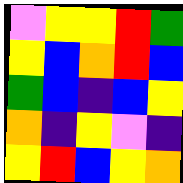[["violet", "yellow", "yellow", "red", "green"], ["yellow", "blue", "orange", "red", "blue"], ["green", "blue", "indigo", "blue", "yellow"], ["orange", "indigo", "yellow", "violet", "indigo"], ["yellow", "red", "blue", "yellow", "orange"]]